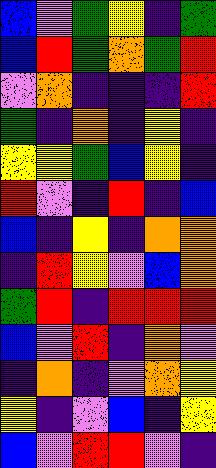[["blue", "violet", "green", "yellow", "indigo", "green"], ["blue", "red", "green", "orange", "green", "red"], ["violet", "orange", "indigo", "indigo", "indigo", "red"], ["green", "indigo", "orange", "indigo", "yellow", "indigo"], ["yellow", "yellow", "green", "blue", "yellow", "indigo"], ["red", "violet", "indigo", "red", "indigo", "blue"], ["blue", "indigo", "yellow", "indigo", "orange", "orange"], ["indigo", "red", "yellow", "violet", "blue", "orange"], ["green", "red", "indigo", "red", "red", "red"], ["blue", "violet", "red", "indigo", "orange", "violet"], ["indigo", "orange", "indigo", "violet", "orange", "yellow"], ["yellow", "indigo", "violet", "blue", "indigo", "yellow"], ["blue", "violet", "red", "red", "violet", "indigo"]]